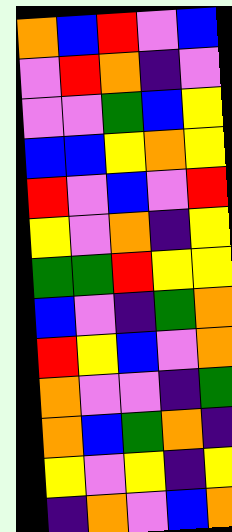[["orange", "blue", "red", "violet", "blue"], ["violet", "red", "orange", "indigo", "violet"], ["violet", "violet", "green", "blue", "yellow"], ["blue", "blue", "yellow", "orange", "yellow"], ["red", "violet", "blue", "violet", "red"], ["yellow", "violet", "orange", "indigo", "yellow"], ["green", "green", "red", "yellow", "yellow"], ["blue", "violet", "indigo", "green", "orange"], ["red", "yellow", "blue", "violet", "orange"], ["orange", "violet", "violet", "indigo", "green"], ["orange", "blue", "green", "orange", "indigo"], ["yellow", "violet", "yellow", "indigo", "yellow"], ["indigo", "orange", "violet", "blue", "orange"]]